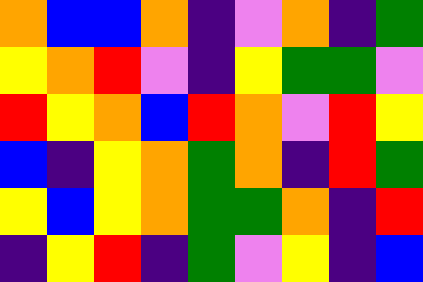[["orange", "blue", "blue", "orange", "indigo", "violet", "orange", "indigo", "green"], ["yellow", "orange", "red", "violet", "indigo", "yellow", "green", "green", "violet"], ["red", "yellow", "orange", "blue", "red", "orange", "violet", "red", "yellow"], ["blue", "indigo", "yellow", "orange", "green", "orange", "indigo", "red", "green"], ["yellow", "blue", "yellow", "orange", "green", "green", "orange", "indigo", "red"], ["indigo", "yellow", "red", "indigo", "green", "violet", "yellow", "indigo", "blue"]]